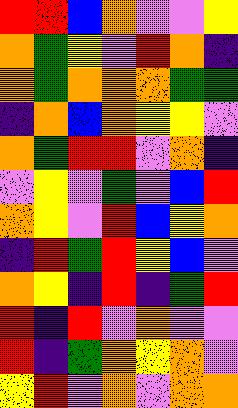[["red", "red", "blue", "orange", "violet", "violet", "yellow"], ["orange", "green", "yellow", "violet", "red", "orange", "indigo"], ["orange", "green", "orange", "orange", "orange", "green", "green"], ["indigo", "orange", "blue", "orange", "yellow", "yellow", "violet"], ["orange", "green", "red", "red", "violet", "orange", "indigo"], ["violet", "yellow", "violet", "green", "violet", "blue", "red"], ["orange", "yellow", "violet", "red", "blue", "yellow", "orange"], ["indigo", "red", "green", "red", "yellow", "blue", "violet"], ["orange", "yellow", "indigo", "red", "indigo", "green", "red"], ["red", "indigo", "red", "violet", "orange", "violet", "violet"], ["red", "indigo", "green", "orange", "yellow", "orange", "violet"], ["yellow", "red", "violet", "orange", "violet", "orange", "orange"]]